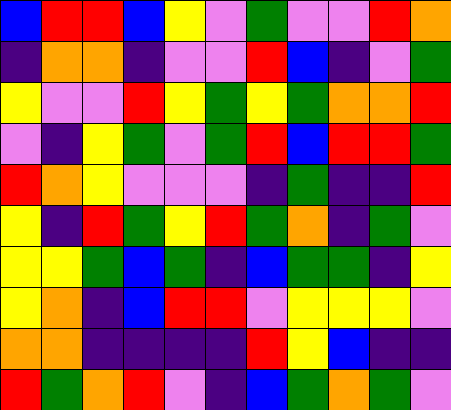[["blue", "red", "red", "blue", "yellow", "violet", "green", "violet", "violet", "red", "orange"], ["indigo", "orange", "orange", "indigo", "violet", "violet", "red", "blue", "indigo", "violet", "green"], ["yellow", "violet", "violet", "red", "yellow", "green", "yellow", "green", "orange", "orange", "red"], ["violet", "indigo", "yellow", "green", "violet", "green", "red", "blue", "red", "red", "green"], ["red", "orange", "yellow", "violet", "violet", "violet", "indigo", "green", "indigo", "indigo", "red"], ["yellow", "indigo", "red", "green", "yellow", "red", "green", "orange", "indigo", "green", "violet"], ["yellow", "yellow", "green", "blue", "green", "indigo", "blue", "green", "green", "indigo", "yellow"], ["yellow", "orange", "indigo", "blue", "red", "red", "violet", "yellow", "yellow", "yellow", "violet"], ["orange", "orange", "indigo", "indigo", "indigo", "indigo", "red", "yellow", "blue", "indigo", "indigo"], ["red", "green", "orange", "red", "violet", "indigo", "blue", "green", "orange", "green", "violet"]]